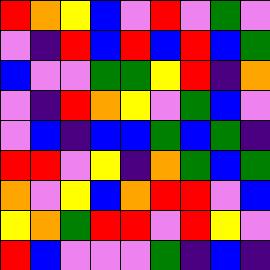[["red", "orange", "yellow", "blue", "violet", "red", "violet", "green", "violet"], ["violet", "indigo", "red", "blue", "red", "blue", "red", "blue", "green"], ["blue", "violet", "violet", "green", "green", "yellow", "red", "indigo", "orange"], ["violet", "indigo", "red", "orange", "yellow", "violet", "green", "blue", "violet"], ["violet", "blue", "indigo", "blue", "blue", "green", "blue", "green", "indigo"], ["red", "red", "violet", "yellow", "indigo", "orange", "green", "blue", "green"], ["orange", "violet", "yellow", "blue", "orange", "red", "red", "violet", "blue"], ["yellow", "orange", "green", "red", "red", "violet", "red", "yellow", "violet"], ["red", "blue", "violet", "violet", "violet", "green", "indigo", "blue", "indigo"]]